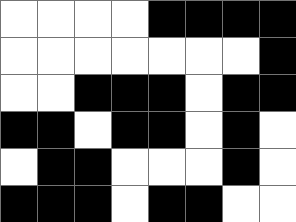[["white", "white", "white", "white", "black", "black", "black", "black"], ["white", "white", "white", "white", "white", "white", "white", "black"], ["white", "white", "black", "black", "black", "white", "black", "black"], ["black", "black", "white", "black", "black", "white", "black", "white"], ["white", "black", "black", "white", "white", "white", "black", "white"], ["black", "black", "black", "white", "black", "black", "white", "white"]]